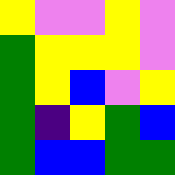[["yellow", "violet", "violet", "yellow", "violet"], ["green", "yellow", "yellow", "yellow", "violet"], ["green", "yellow", "blue", "violet", "yellow"], ["green", "indigo", "yellow", "green", "blue"], ["green", "blue", "blue", "green", "green"]]